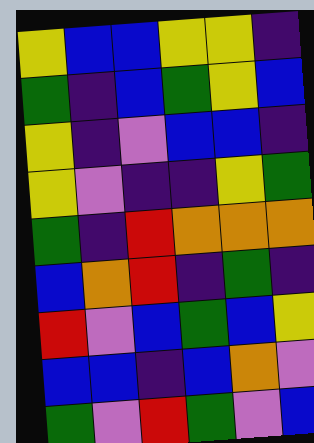[["yellow", "blue", "blue", "yellow", "yellow", "indigo"], ["green", "indigo", "blue", "green", "yellow", "blue"], ["yellow", "indigo", "violet", "blue", "blue", "indigo"], ["yellow", "violet", "indigo", "indigo", "yellow", "green"], ["green", "indigo", "red", "orange", "orange", "orange"], ["blue", "orange", "red", "indigo", "green", "indigo"], ["red", "violet", "blue", "green", "blue", "yellow"], ["blue", "blue", "indigo", "blue", "orange", "violet"], ["green", "violet", "red", "green", "violet", "blue"]]